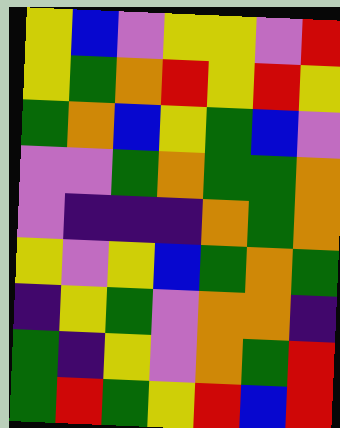[["yellow", "blue", "violet", "yellow", "yellow", "violet", "red"], ["yellow", "green", "orange", "red", "yellow", "red", "yellow"], ["green", "orange", "blue", "yellow", "green", "blue", "violet"], ["violet", "violet", "green", "orange", "green", "green", "orange"], ["violet", "indigo", "indigo", "indigo", "orange", "green", "orange"], ["yellow", "violet", "yellow", "blue", "green", "orange", "green"], ["indigo", "yellow", "green", "violet", "orange", "orange", "indigo"], ["green", "indigo", "yellow", "violet", "orange", "green", "red"], ["green", "red", "green", "yellow", "red", "blue", "red"]]